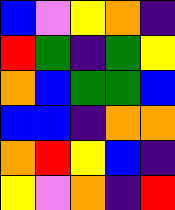[["blue", "violet", "yellow", "orange", "indigo"], ["red", "green", "indigo", "green", "yellow"], ["orange", "blue", "green", "green", "blue"], ["blue", "blue", "indigo", "orange", "orange"], ["orange", "red", "yellow", "blue", "indigo"], ["yellow", "violet", "orange", "indigo", "red"]]